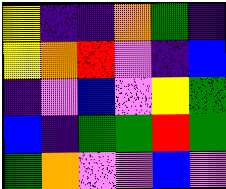[["yellow", "indigo", "indigo", "orange", "green", "indigo"], ["yellow", "orange", "red", "violet", "indigo", "blue"], ["indigo", "violet", "blue", "violet", "yellow", "green"], ["blue", "indigo", "green", "green", "red", "green"], ["green", "orange", "violet", "violet", "blue", "violet"]]